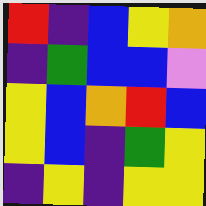[["red", "indigo", "blue", "yellow", "orange"], ["indigo", "green", "blue", "blue", "violet"], ["yellow", "blue", "orange", "red", "blue"], ["yellow", "blue", "indigo", "green", "yellow"], ["indigo", "yellow", "indigo", "yellow", "yellow"]]